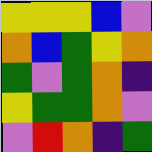[["yellow", "yellow", "yellow", "blue", "violet"], ["orange", "blue", "green", "yellow", "orange"], ["green", "violet", "green", "orange", "indigo"], ["yellow", "green", "green", "orange", "violet"], ["violet", "red", "orange", "indigo", "green"]]